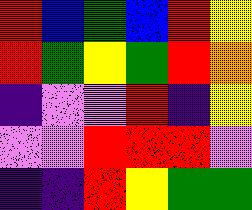[["red", "blue", "green", "blue", "red", "yellow"], ["red", "green", "yellow", "green", "red", "orange"], ["indigo", "violet", "violet", "red", "indigo", "yellow"], ["violet", "violet", "red", "red", "red", "violet"], ["indigo", "indigo", "red", "yellow", "green", "green"]]